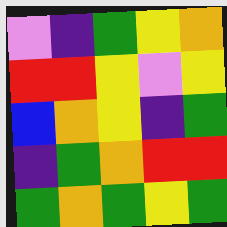[["violet", "indigo", "green", "yellow", "orange"], ["red", "red", "yellow", "violet", "yellow"], ["blue", "orange", "yellow", "indigo", "green"], ["indigo", "green", "orange", "red", "red"], ["green", "orange", "green", "yellow", "green"]]